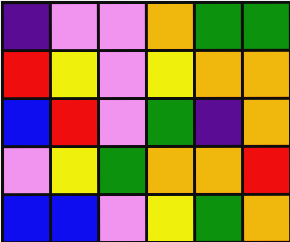[["indigo", "violet", "violet", "orange", "green", "green"], ["red", "yellow", "violet", "yellow", "orange", "orange"], ["blue", "red", "violet", "green", "indigo", "orange"], ["violet", "yellow", "green", "orange", "orange", "red"], ["blue", "blue", "violet", "yellow", "green", "orange"]]